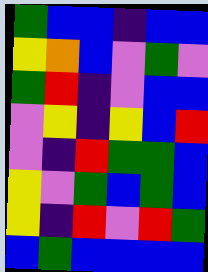[["green", "blue", "blue", "indigo", "blue", "blue"], ["yellow", "orange", "blue", "violet", "green", "violet"], ["green", "red", "indigo", "violet", "blue", "blue"], ["violet", "yellow", "indigo", "yellow", "blue", "red"], ["violet", "indigo", "red", "green", "green", "blue"], ["yellow", "violet", "green", "blue", "green", "blue"], ["yellow", "indigo", "red", "violet", "red", "green"], ["blue", "green", "blue", "blue", "blue", "blue"]]